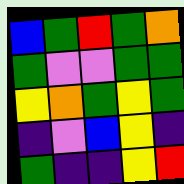[["blue", "green", "red", "green", "orange"], ["green", "violet", "violet", "green", "green"], ["yellow", "orange", "green", "yellow", "green"], ["indigo", "violet", "blue", "yellow", "indigo"], ["green", "indigo", "indigo", "yellow", "red"]]